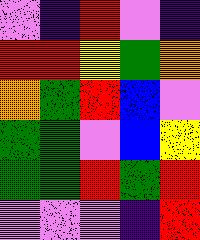[["violet", "indigo", "red", "violet", "indigo"], ["red", "red", "yellow", "green", "orange"], ["orange", "green", "red", "blue", "violet"], ["green", "green", "violet", "blue", "yellow"], ["green", "green", "red", "green", "red"], ["violet", "violet", "violet", "indigo", "red"]]